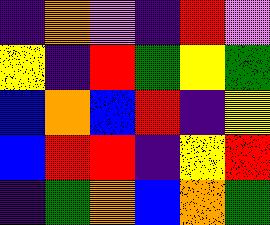[["indigo", "orange", "violet", "indigo", "red", "violet"], ["yellow", "indigo", "red", "green", "yellow", "green"], ["blue", "orange", "blue", "red", "indigo", "yellow"], ["blue", "red", "red", "indigo", "yellow", "red"], ["indigo", "green", "orange", "blue", "orange", "green"]]